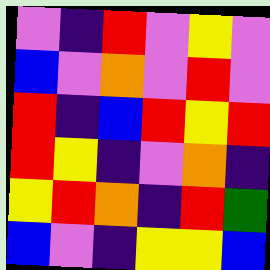[["violet", "indigo", "red", "violet", "yellow", "violet"], ["blue", "violet", "orange", "violet", "red", "violet"], ["red", "indigo", "blue", "red", "yellow", "red"], ["red", "yellow", "indigo", "violet", "orange", "indigo"], ["yellow", "red", "orange", "indigo", "red", "green"], ["blue", "violet", "indigo", "yellow", "yellow", "blue"]]